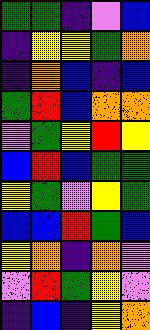[["green", "green", "indigo", "violet", "blue"], ["indigo", "yellow", "yellow", "green", "orange"], ["indigo", "orange", "blue", "indigo", "blue"], ["green", "red", "blue", "orange", "orange"], ["violet", "green", "yellow", "red", "yellow"], ["blue", "red", "blue", "green", "green"], ["yellow", "green", "violet", "yellow", "green"], ["blue", "blue", "red", "green", "blue"], ["yellow", "orange", "indigo", "orange", "violet"], ["violet", "red", "green", "yellow", "violet"], ["indigo", "blue", "indigo", "yellow", "orange"]]